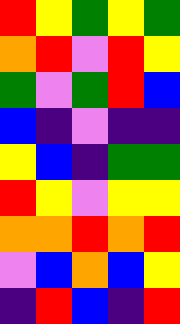[["red", "yellow", "green", "yellow", "green"], ["orange", "red", "violet", "red", "yellow"], ["green", "violet", "green", "red", "blue"], ["blue", "indigo", "violet", "indigo", "indigo"], ["yellow", "blue", "indigo", "green", "green"], ["red", "yellow", "violet", "yellow", "yellow"], ["orange", "orange", "red", "orange", "red"], ["violet", "blue", "orange", "blue", "yellow"], ["indigo", "red", "blue", "indigo", "red"]]